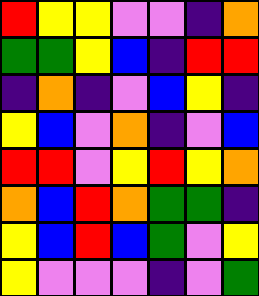[["red", "yellow", "yellow", "violet", "violet", "indigo", "orange"], ["green", "green", "yellow", "blue", "indigo", "red", "red"], ["indigo", "orange", "indigo", "violet", "blue", "yellow", "indigo"], ["yellow", "blue", "violet", "orange", "indigo", "violet", "blue"], ["red", "red", "violet", "yellow", "red", "yellow", "orange"], ["orange", "blue", "red", "orange", "green", "green", "indigo"], ["yellow", "blue", "red", "blue", "green", "violet", "yellow"], ["yellow", "violet", "violet", "violet", "indigo", "violet", "green"]]